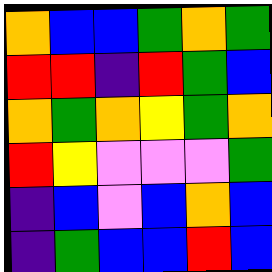[["orange", "blue", "blue", "green", "orange", "green"], ["red", "red", "indigo", "red", "green", "blue"], ["orange", "green", "orange", "yellow", "green", "orange"], ["red", "yellow", "violet", "violet", "violet", "green"], ["indigo", "blue", "violet", "blue", "orange", "blue"], ["indigo", "green", "blue", "blue", "red", "blue"]]